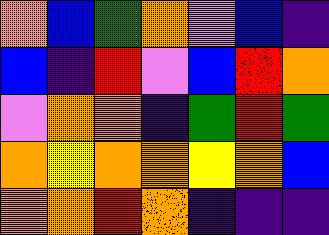[["orange", "blue", "green", "orange", "violet", "blue", "indigo"], ["blue", "indigo", "red", "violet", "blue", "red", "orange"], ["violet", "orange", "orange", "indigo", "green", "red", "green"], ["orange", "yellow", "orange", "orange", "yellow", "orange", "blue"], ["orange", "orange", "red", "orange", "indigo", "indigo", "indigo"]]